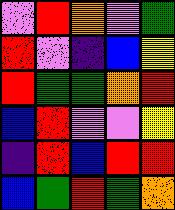[["violet", "red", "orange", "violet", "green"], ["red", "violet", "indigo", "blue", "yellow"], ["red", "green", "green", "orange", "red"], ["blue", "red", "violet", "violet", "yellow"], ["indigo", "red", "blue", "red", "red"], ["blue", "green", "red", "green", "orange"]]